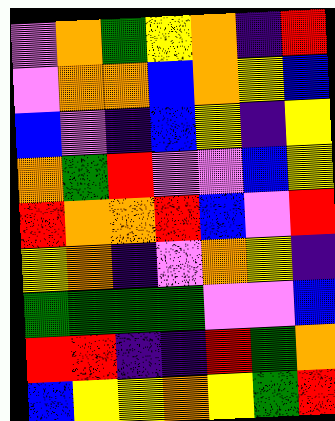[["violet", "orange", "green", "yellow", "orange", "indigo", "red"], ["violet", "orange", "orange", "blue", "orange", "yellow", "blue"], ["blue", "violet", "indigo", "blue", "yellow", "indigo", "yellow"], ["orange", "green", "red", "violet", "violet", "blue", "yellow"], ["red", "orange", "orange", "red", "blue", "violet", "red"], ["yellow", "orange", "indigo", "violet", "orange", "yellow", "indigo"], ["green", "green", "green", "green", "violet", "violet", "blue"], ["red", "red", "indigo", "indigo", "red", "green", "orange"], ["blue", "yellow", "yellow", "orange", "yellow", "green", "red"]]